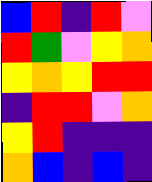[["blue", "red", "indigo", "red", "violet"], ["red", "green", "violet", "yellow", "orange"], ["yellow", "orange", "yellow", "red", "red"], ["indigo", "red", "red", "violet", "orange"], ["yellow", "red", "indigo", "indigo", "indigo"], ["orange", "blue", "indigo", "blue", "indigo"]]